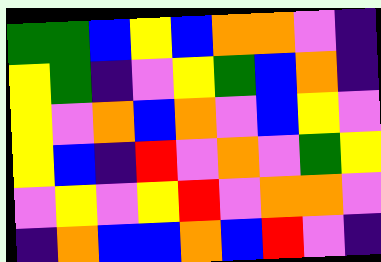[["green", "green", "blue", "yellow", "blue", "orange", "orange", "violet", "indigo"], ["yellow", "green", "indigo", "violet", "yellow", "green", "blue", "orange", "indigo"], ["yellow", "violet", "orange", "blue", "orange", "violet", "blue", "yellow", "violet"], ["yellow", "blue", "indigo", "red", "violet", "orange", "violet", "green", "yellow"], ["violet", "yellow", "violet", "yellow", "red", "violet", "orange", "orange", "violet"], ["indigo", "orange", "blue", "blue", "orange", "blue", "red", "violet", "indigo"]]